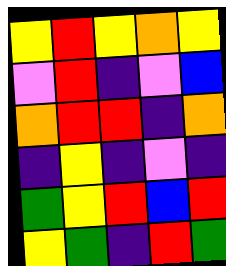[["yellow", "red", "yellow", "orange", "yellow"], ["violet", "red", "indigo", "violet", "blue"], ["orange", "red", "red", "indigo", "orange"], ["indigo", "yellow", "indigo", "violet", "indigo"], ["green", "yellow", "red", "blue", "red"], ["yellow", "green", "indigo", "red", "green"]]